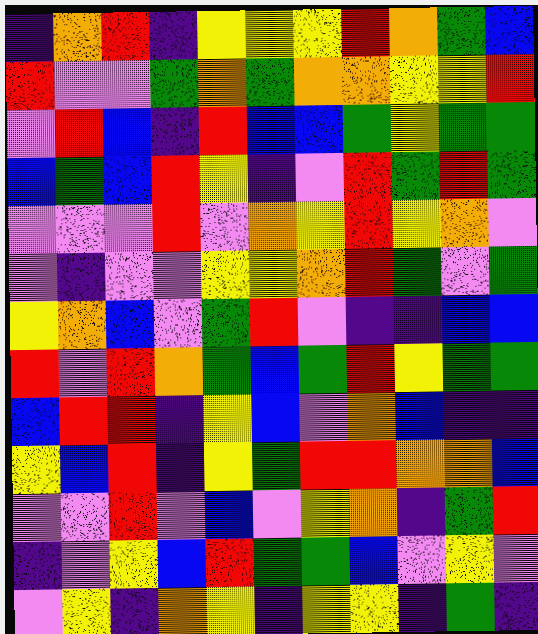[["indigo", "orange", "red", "indigo", "yellow", "yellow", "yellow", "red", "orange", "green", "blue"], ["red", "violet", "violet", "green", "orange", "green", "orange", "orange", "yellow", "yellow", "red"], ["violet", "red", "blue", "indigo", "red", "blue", "blue", "green", "yellow", "green", "green"], ["blue", "green", "blue", "red", "yellow", "indigo", "violet", "red", "green", "red", "green"], ["violet", "violet", "violet", "red", "violet", "orange", "yellow", "red", "yellow", "orange", "violet"], ["violet", "indigo", "violet", "violet", "yellow", "yellow", "orange", "red", "green", "violet", "green"], ["yellow", "orange", "blue", "violet", "green", "red", "violet", "indigo", "indigo", "blue", "blue"], ["red", "violet", "red", "orange", "green", "blue", "green", "red", "yellow", "green", "green"], ["blue", "red", "red", "indigo", "yellow", "blue", "violet", "orange", "blue", "indigo", "indigo"], ["yellow", "blue", "red", "indigo", "yellow", "green", "red", "red", "orange", "orange", "blue"], ["violet", "violet", "red", "violet", "blue", "violet", "yellow", "orange", "indigo", "green", "red"], ["indigo", "violet", "yellow", "blue", "red", "green", "green", "blue", "violet", "yellow", "violet"], ["violet", "yellow", "indigo", "orange", "yellow", "indigo", "yellow", "yellow", "indigo", "green", "indigo"]]